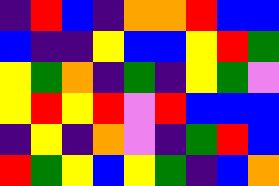[["indigo", "red", "blue", "indigo", "orange", "orange", "red", "blue", "blue"], ["blue", "indigo", "indigo", "yellow", "blue", "blue", "yellow", "red", "green"], ["yellow", "green", "orange", "indigo", "green", "indigo", "yellow", "green", "violet"], ["yellow", "red", "yellow", "red", "violet", "red", "blue", "blue", "blue"], ["indigo", "yellow", "indigo", "orange", "violet", "indigo", "green", "red", "blue"], ["red", "green", "yellow", "blue", "yellow", "green", "indigo", "blue", "orange"]]